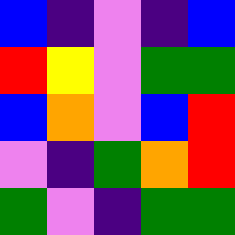[["blue", "indigo", "violet", "indigo", "blue"], ["red", "yellow", "violet", "green", "green"], ["blue", "orange", "violet", "blue", "red"], ["violet", "indigo", "green", "orange", "red"], ["green", "violet", "indigo", "green", "green"]]